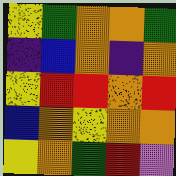[["yellow", "green", "orange", "orange", "green"], ["indigo", "blue", "orange", "indigo", "orange"], ["yellow", "red", "red", "orange", "red"], ["blue", "orange", "yellow", "orange", "orange"], ["yellow", "orange", "green", "red", "violet"]]